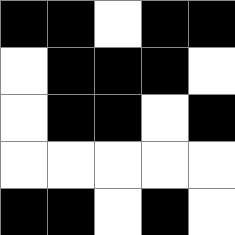[["black", "black", "white", "black", "black"], ["white", "black", "black", "black", "white"], ["white", "black", "black", "white", "black"], ["white", "white", "white", "white", "white"], ["black", "black", "white", "black", "white"]]